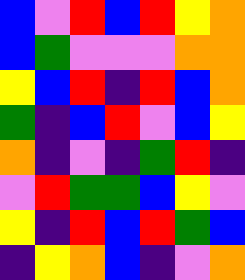[["blue", "violet", "red", "blue", "red", "yellow", "orange"], ["blue", "green", "violet", "violet", "violet", "orange", "orange"], ["yellow", "blue", "red", "indigo", "red", "blue", "orange"], ["green", "indigo", "blue", "red", "violet", "blue", "yellow"], ["orange", "indigo", "violet", "indigo", "green", "red", "indigo"], ["violet", "red", "green", "green", "blue", "yellow", "violet"], ["yellow", "indigo", "red", "blue", "red", "green", "blue"], ["indigo", "yellow", "orange", "blue", "indigo", "violet", "orange"]]